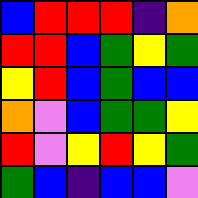[["blue", "red", "red", "red", "indigo", "orange"], ["red", "red", "blue", "green", "yellow", "green"], ["yellow", "red", "blue", "green", "blue", "blue"], ["orange", "violet", "blue", "green", "green", "yellow"], ["red", "violet", "yellow", "red", "yellow", "green"], ["green", "blue", "indigo", "blue", "blue", "violet"]]